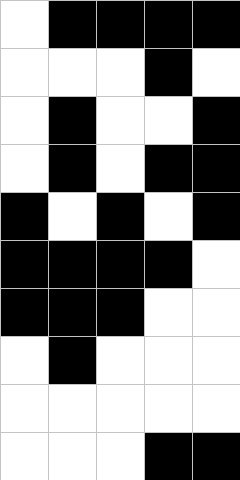[["white", "black", "black", "black", "black"], ["white", "white", "white", "black", "white"], ["white", "black", "white", "white", "black"], ["white", "black", "white", "black", "black"], ["black", "white", "black", "white", "black"], ["black", "black", "black", "black", "white"], ["black", "black", "black", "white", "white"], ["white", "black", "white", "white", "white"], ["white", "white", "white", "white", "white"], ["white", "white", "white", "black", "black"]]